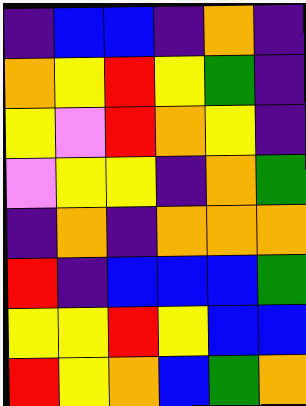[["indigo", "blue", "blue", "indigo", "orange", "indigo"], ["orange", "yellow", "red", "yellow", "green", "indigo"], ["yellow", "violet", "red", "orange", "yellow", "indigo"], ["violet", "yellow", "yellow", "indigo", "orange", "green"], ["indigo", "orange", "indigo", "orange", "orange", "orange"], ["red", "indigo", "blue", "blue", "blue", "green"], ["yellow", "yellow", "red", "yellow", "blue", "blue"], ["red", "yellow", "orange", "blue", "green", "orange"]]